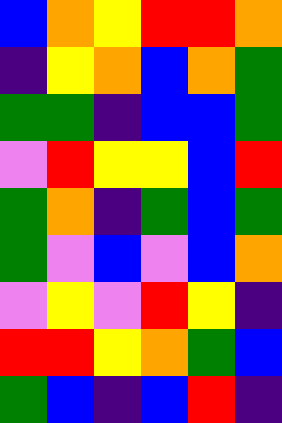[["blue", "orange", "yellow", "red", "red", "orange"], ["indigo", "yellow", "orange", "blue", "orange", "green"], ["green", "green", "indigo", "blue", "blue", "green"], ["violet", "red", "yellow", "yellow", "blue", "red"], ["green", "orange", "indigo", "green", "blue", "green"], ["green", "violet", "blue", "violet", "blue", "orange"], ["violet", "yellow", "violet", "red", "yellow", "indigo"], ["red", "red", "yellow", "orange", "green", "blue"], ["green", "blue", "indigo", "blue", "red", "indigo"]]